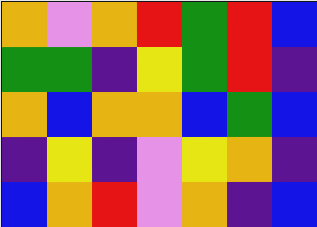[["orange", "violet", "orange", "red", "green", "red", "blue"], ["green", "green", "indigo", "yellow", "green", "red", "indigo"], ["orange", "blue", "orange", "orange", "blue", "green", "blue"], ["indigo", "yellow", "indigo", "violet", "yellow", "orange", "indigo"], ["blue", "orange", "red", "violet", "orange", "indigo", "blue"]]